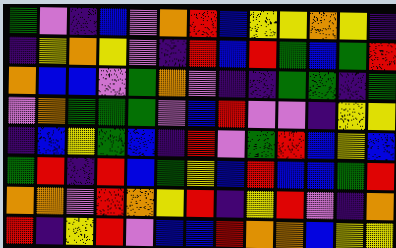[["green", "violet", "indigo", "blue", "violet", "orange", "red", "blue", "yellow", "yellow", "orange", "yellow", "indigo"], ["indigo", "yellow", "orange", "yellow", "violet", "indigo", "red", "blue", "red", "green", "blue", "green", "red"], ["orange", "blue", "blue", "violet", "green", "orange", "violet", "indigo", "indigo", "green", "green", "indigo", "green"], ["violet", "orange", "green", "green", "green", "violet", "blue", "red", "violet", "violet", "indigo", "yellow", "yellow"], ["indigo", "blue", "yellow", "green", "blue", "indigo", "red", "violet", "green", "red", "blue", "yellow", "blue"], ["green", "red", "indigo", "red", "blue", "green", "yellow", "blue", "red", "blue", "blue", "green", "red"], ["orange", "orange", "violet", "red", "orange", "yellow", "red", "indigo", "yellow", "red", "violet", "indigo", "orange"], ["red", "indigo", "yellow", "red", "violet", "blue", "blue", "red", "orange", "orange", "blue", "yellow", "yellow"]]